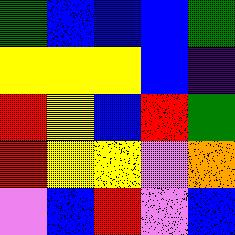[["green", "blue", "blue", "blue", "green"], ["yellow", "yellow", "yellow", "blue", "indigo"], ["red", "yellow", "blue", "red", "green"], ["red", "yellow", "yellow", "violet", "orange"], ["violet", "blue", "red", "violet", "blue"]]